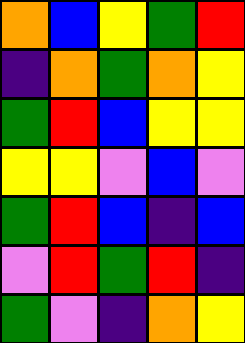[["orange", "blue", "yellow", "green", "red"], ["indigo", "orange", "green", "orange", "yellow"], ["green", "red", "blue", "yellow", "yellow"], ["yellow", "yellow", "violet", "blue", "violet"], ["green", "red", "blue", "indigo", "blue"], ["violet", "red", "green", "red", "indigo"], ["green", "violet", "indigo", "orange", "yellow"]]